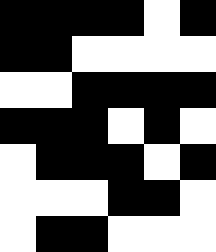[["black", "black", "black", "black", "white", "black"], ["black", "black", "white", "white", "white", "white"], ["white", "white", "black", "black", "black", "black"], ["black", "black", "black", "white", "black", "white"], ["white", "black", "black", "black", "white", "black"], ["white", "white", "white", "black", "black", "white"], ["white", "black", "black", "white", "white", "white"]]